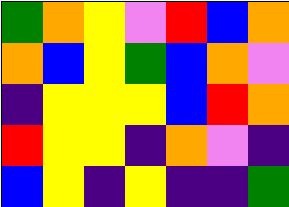[["green", "orange", "yellow", "violet", "red", "blue", "orange"], ["orange", "blue", "yellow", "green", "blue", "orange", "violet"], ["indigo", "yellow", "yellow", "yellow", "blue", "red", "orange"], ["red", "yellow", "yellow", "indigo", "orange", "violet", "indigo"], ["blue", "yellow", "indigo", "yellow", "indigo", "indigo", "green"]]